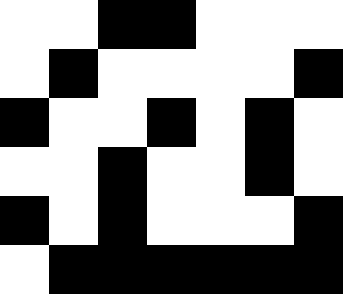[["white", "white", "black", "black", "white", "white", "white"], ["white", "black", "white", "white", "white", "white", "black"], ["black", "white", "white", "black", "white", "black", "white"], ["white", "white", "black", "white", "white", "black", "white"], ["black", "white", "black", "white", "white", "white", "black"], ["white", "black", "black", "black", "black", "black", "black"]]